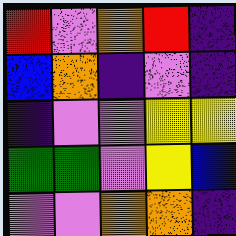[["red", "violet", "orange", "red", "indigo"], ["blue", "orange", "indigo", "violet", "indigo"], ["indigo", "violet", "violet", "yellow", "yellow"], ["green", "green", "violet", "yellow", "blue"], ["violet", "violet", "orange", "orange", "indigo"]]